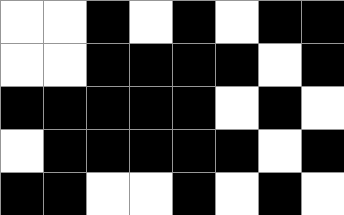[["white", "white", "black", "white", "black", "white", "black", "black"], ["white", "white", "black", "black", "black", "black", "white", "black"], ["black", "black", "black", "black", "black", "white", "black", "white"], ["white", "black", "black", "black", "black", "black", "white", "black"], ["black", "black", "white", "white", "black", "white", "black", "white"]]